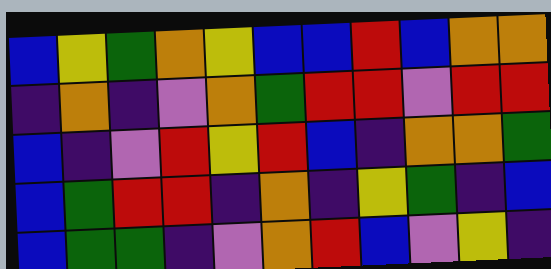[["blue", "yellow", "green", "orange", "yellow", "blue", "blue", "red", "blue", "orange", "orange"], ["indigo", "orange", "indigo", "violet", "orange", "green", "red", "red", "violet", "red", "red"], ["blue", "indigo", "violet", "red", "yellow", "red", "blue", "indigo", "orange", "orange", "green"], ["blue", "green", "red", "red", "indigo", "orange", "indigo", "yellow", "green", "indigo", "blue"], ["blue", "green", "green", "indigo", "violet", "orange", "red", "blue", "violet", "yellow", "indigo"]]